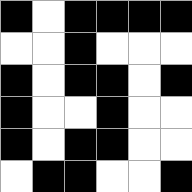[["black", "white", "black", "black", "black", "black"], ["white", "white", "black", "white", "white", "white"], ["black", "white", "black", "black", "white", "black"], ["black", "white", "white", "black", "white", "white"], ["black", "white", "black", "black", "white", "white"], ["white", "black", "black", "white", "white", "black"]]